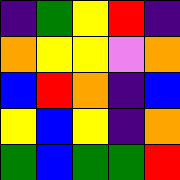[["indigo", "green", "yellow", "red", "indigo"], ["orange", "yellow", "yellow", "violet", "orange"], ["blue", "red", "orange", "indigo", "blue"], ["yellow", "blue", "yellow", "indigo", "orange"], ["green", "blue", "green", "green", "red"]]